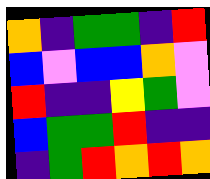[["orange", "indigo", "green", "green", "indigo", "red"], ["blue", "violet", "blue", "blue", "orange", "violet"], ["red", "indigo", "indigo", "yellow", "green", "violet"], ["blue", "green", "green", "red", "indigo", "indigo"], ["indigo", "green", "red", "orange", "red", "orange"]]